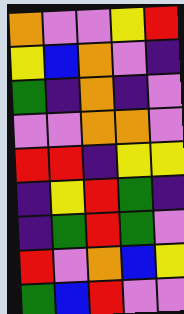[["orange", "violet", "violet", "yellow", "red"], ["yellow", "blue", "orange", "violet", "indigo"], ["green", "indigo", "orange", "indigo", "violet"], ["violet", "violet", "orange", "orange", "violet"], ["red", "red", "indigo", "yellow", "yellow"], ["indigo", "yellow", "red", "green", "indigo"], ["indigo", "green", "red", "green", "violet"], ["red", "violet", "orange", "blue", "yellow"], ["green", "blue", "red", "violet", "violet"]]